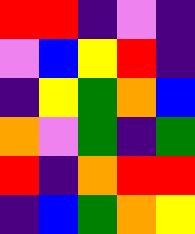[["red", "red", "indigo", "violet", "indigo"], ["violet", "blue", "yellow", "red", "indigo"], ["indigo", "yellow", "green", "orange", "blue"], ["orange", "violet", "green", "indigo", "green"], ["red", "indigo", "orange", "red", "red"], ["indigo", "blue", "green", "orange", "yellow"]]